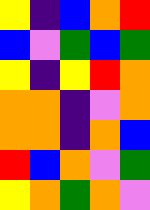[["yellow", "indigo", "blue", "orange", "red"], ["blue", "violet", "green", "blue", "green"], ["yellow", "indigo", "yellow", "red", "orange"], ["orange", "orange", "indigo", "violet", "orange"], ["orange", "orange", "indigo", "orange", "blue"], ["red", "blue", "orange", "violet", "green"], ["yellow", "orange", "green", "orange", "violet"]]